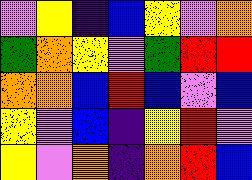[["violet", "yellow", "indigo", "blue", "yellow", "violet", "orange"], ["green", "orange", "yellow", "violet", "green", "red", "red"], ["orange", "orange", "blue", "red", "blue", "violet", "blue"], ["yellow", "violet", "blue", "indigo", "yellow", "red", "violet"], ["yellow", "violet", "orange", "indigo", "orange", "red", "blue"]]